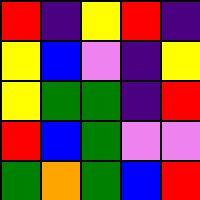[["red", "indigo", "yellow", "red", "indigo"], ["yellow", "blue", "violet", "indigo", "yellow"], ["yellow", "green", "green", "indigo", "red"], ["red", "blue", "green", "violet", "violet"], ["green", "orange", "green", "blue", "red"]]